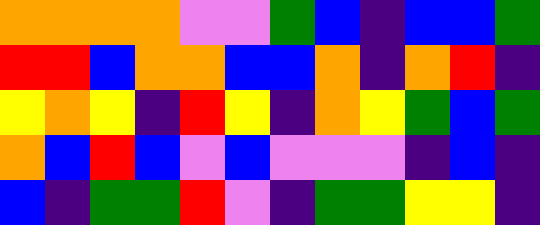[["orange", "orange", "orange", "orange", "violet", "violet", "green", "blue", "indigo", "blue", "blue", "green"], ["red", "red", "blue", "orange", "orange", "blue", "blue", "orange", "indigo", "orange", "red", "indigo"], ["yellow", "orange", "yellow", "indigo", "red", "yellow", "indigo", "orange", "yellow", "green", "blue", "green"], ["orange", "blue", "red", "blue", "violet", "blue", "violet", "violet", "violet", "indigo", "blue", "indigo"], ["blue", "indigo", "green", "green", "red", "violet", "indigo", "green", "green", "yellow", "yellow", "indigo"]]